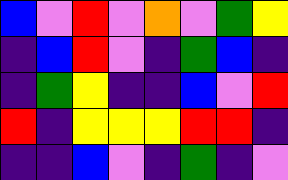[["blue", "violet", "red", "violet", "orange", "violet", "green", "yellow"], ["indigo", "blue", "red", "violet", "indigo", "green", "blue", "indigo"], ["indigo", "green", "yellow", "indigo", "indigo", "blue", "violet", "red"], ["red", "indigo", "yellow", "yellow", "yellow", "red", "red", "indigo"], ["indigo", "indigo", "blue", "violet", "indigo", "green", "indigo", "violet"]]